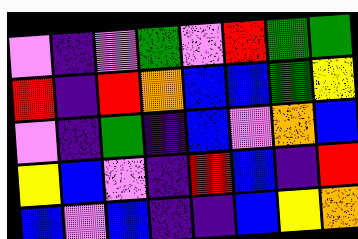[["violet", "indigo", "violet", "green", "violet", "red", "green", "green"], ["red", "indigo", "red", "orange", "blue", "blue", "green", "yellow"], ["violet", "indigo", "green", "indigo", "blue", "violet", "orange", "blue"], ["yellow", "blue", "violet", "indigo", "red", "blue", "indigo", "red"], ["blue", "violet", "blue", "indigo", "indigo", "blue", "yellow", "orange"]]